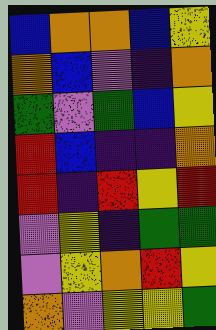[["blue", "orange", "orange", "blue", "yellow"], ["orange", "blue", "violet", "indigo", "orange"], ["green", "violet", "green", "blue", "yellow"], ["red", "blue", "indigo", "indigo", "orange"], ["red", "indigo", "red", "yellow", "red"], ["violet", "yellow", "indigo", "green", "green"], ["violet", "yellow", "orange", "red", "yellow"], ["orange", "violet", "yellow", "yellow", "green"]]